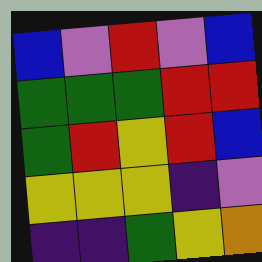[["blue", "violet", "red", "violet", "blue"], ["green", "green", "green", "red", "red"], ["green", "red", "yellow", "red", "blue"], ["yellow", "yellow", "yellow", "indigo", "violet"], ["indigo", "indigo", "green", "yellow", "orange"]]